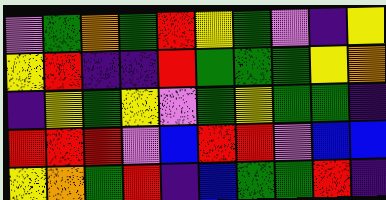[["violet", "green", "orange", "green", "red", "yellow", "green", "violet", "indigo", "yellow"], ["yellow", "red", "indigo", "indigo", "red", "green", "green", "green", "yellow", "orange"], ["indigo", "yellow", "green", "yellow", "violet", "green", "yellow", "green", "green", "indigo"], ["red", "red", "red", "violet", "blue", "red", "red", "violet", "blue", "blue"], ["yellow", "orange", "green", "red", "indigo", "blue", "green", "green", "red", "indigo"]]